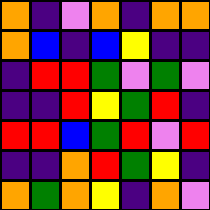[["orange", "indigo", "violet", "orange", "indigo", "orange", "orange"], ["orange", "blue", "indigo", "blue", "yellow", "indigo", "indigo"], ["indigo", "red", "red", "green", "violet", "green", "violet"], ["indigo", "indigo", "red", "yellow", "green", "red", "indigo"], ["red", "red", "blue", "green", "red", "violet", "red"], ["indigo", "indigo", "orange", "red", "green", "yellow", "indigo"], ["orange", "green", "orange", "yellow", "indigo", "orange", "violet"]]